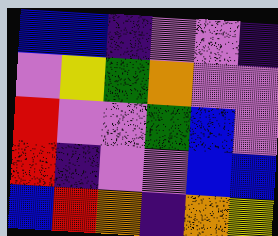[["blue", "blue", "indigo", "violet", "violet", "indigo"], ["violet", "yellow", "green", "orange", "violet", "violet"], ["red", "violet", "violet", "green", "blue", "violet"], ["red", "indigo", "violet", "violet", "blue", "blue"], ["blue", "red", "orange", "indigo", "orange", "yellow"]]